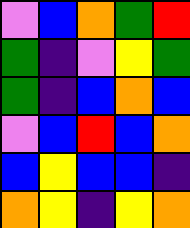[["violet", "blue", "orange", "green", "red"], ["green", "indigo", "violet", "yellow", "green"], ["green", "indigo", "blue", "orange", "blue"], ["violet", "blue", "red", "blue", "orange"], ["blue", "yellow", "blue", "blue", "indigo"], ["orange", "yellow", "indigo", "yellow", "orange"]]